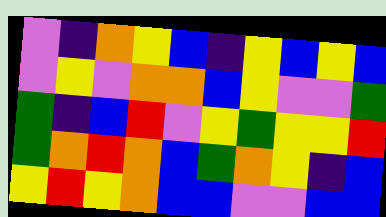[["violet", "indigo", "orange", "yellow", "blue", "indigo", "yellow", "blue", "yellow", "blue"], ["violet", "yellow", "violet", "orange", "orange", "blue", "yellow", "violet", "violet", "green"], ["green", "indigo", "blue", "red", "violet", "yellow", "green", "yellow", "yellow", "red"], ["green", "orange", "red", "orange", "blue", "green", "orange", "yellow", "indigo", "blue"], ["yellow", "red", "yellow", "orange", "blue", "blue", "violet", "violet", "blue", "blue"]]